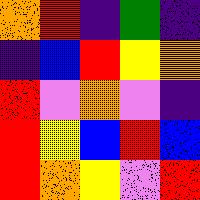[["orange", "red", "indigo", "green", "indigo"], ["indigo", "blue", "red", "yellow", "orange"], ["red", "violet", "orange", "violet", "indigo"], ["red", "yellow", "blue", "red", "blue"], ["red", "orange", "yellow", "violet", "red"]]